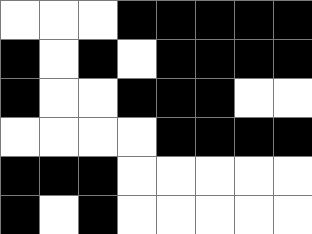[["white", "white", "white", "black", "black", "black", "black", "black"], ["black", "white", "black", "white", "black", "black", "black", "black"], ["black", "white", "white", "black", "black", "black", "white", "white"], ["white", "white", "white", "white", "black", "black", "black", "black"], ["black", "black", "black", "white", "white", "white", "white", "white"], ["black", "white", "black", "white", "white", "white", "white", "white"]]